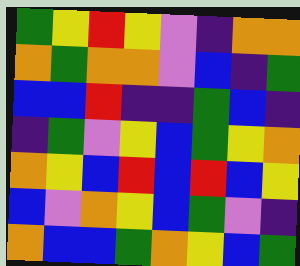[["green", "yellow", "red", "yellow", "violet", "indigo", "orange", "orange"], ["orange", "green", "orange", "orange", "violet", "blue", "indigo", "green"], ["blue", "blue", "red", "indigo", "indigo", "green", "blue", "indigo"], ["indigo", "green", "violet", "yellow", "blue", "green", "yellow", "orange"], ["orange", "yellow", "blue", "red", "blue", "red", "blue", "yellow"], ["blue", "violet", "orange", "yellow", "blue", "green", "violet", "indigo"], ["orange", "blue", "blue", "green", "orange", "yellow", "blue", "green"]]